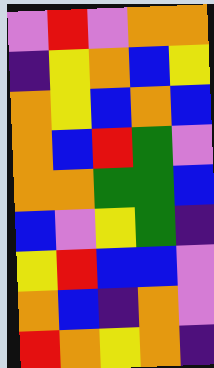[["violet", "red", "violet", "orange", "orange"], ["indigo", "yellow", "orange", "blue", "yellow"], ["orange", "yellow", "blue", "orange", "blue"], ["orange", "blue", "red", "green", "violet"], ["orange", "orange", "green", "green", "blue"], ["blue", "violet", "yellow", "green", "indigo"], ["yellow", "red", "blue", "blue", "violet"], ["orange", "blue", "indigo", "orange", "violet"], ["red", "orange", "yellow", "orange", "indigo"]]